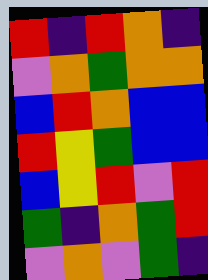[["red", "indigo", "red", "orange", "indigo"], ["violet", "orange", "green", "orange", "orange"], ["blue", "red", "orange", "blue", "blue"], ["red", "yellow", "green", "blue", "blue"], ["blue", "yellow", "red", "violet", "red"], ["green", "indigo", "orange", "green", "red"], ["violet", "orange", "violet", "green", "indigo"]]